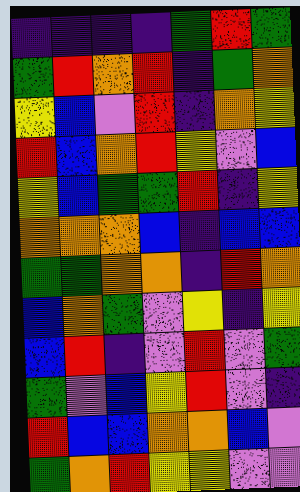[["indigo", "indigo", "indigo", "indigo", "green", "red", "green"], ["green", "red", "orange", "red", "indigo", "green", "orange"], ["yellow", "blue", "violet", "red", "indigo", "orange", "yellow"], ["red", "blue", "orange", "red", "yellow", "violet", "blue"], ["yellow", "blue", "green", "green", "red", "indigo", "yellow"], ["orange", "orange", "orange", "blue", "indigo", "blue", "blue"], ["green", "green", "orange", "orange", "indigo", "red", "orange"], ["blue", "orange", "green", "violet", "yellow", "indigo", "yellow"], ["blue", "red", "indigo", "violet", "red", "violet", "green"], ["green", "violet", "blue", "yellow", "red", "violet", "indigo"], ["red", "blue", "blue", "orange", "orange", "blue", "violet"], ["green", "orange", "red", "yellow", "yellow", "violet", "violet"]]